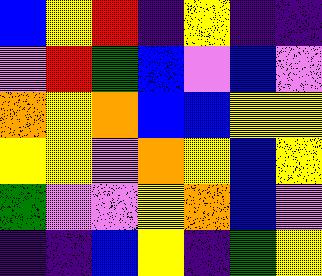[["blue", "yellow", "red", "indigo", "yellow", "indigo", "indigo"], ["violet", "red", "green", "blue", "violet", "blue", "violet"], ["orange", "yellow", "orange", "blue", "blue", "yellow", "yellow"], ["yellow", "yellow", "violet", "orange", "yellow", "blue", "yellow"], ["green", "violet", "violet", "yellow", "orange", "blue", "violet"], ["indigo", "indigo", "blue", "yellow", "indigo", "green", "yellow"]]